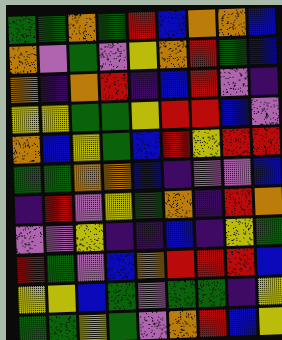[["green", "green", "orange", "green", "red", "blue", "orange", "orange", "blue"], ["orange", "violet", "green", "violet", "yellow", "orange", "red", "green", "blue"], ["orange", "indigo", "orange", "red", "indigo", "blue", "red", "violet", "indigo"], ["yellow", "yellow", "green", "green", "yellow", "red", "red", "blue", "violet"], ["orange", "blue", "yellow", "green", "blue", "red", "yellow", "red", "red"], ["green", "green", "orange", "orange", "blue", "indigo", "violet", "violet", "blue"], ["indigo", "red", "violet", "yellow", "green", "orange", "indigo", "red", "orange"], ["violet", "violet", "yellow", "indigo", "indigo", "blue", "indigo", "yellow", "green"], ["red", "green", "violet", "blue", "orange", "red", "red", "red", "blue"], ["yellow", "yellow", "blue", "green", "violet", "green", "green", "indigo", "yellow"], ["green", "green", "yellow", "green", "violet", "orange", "red", "blue", "yellow"]]